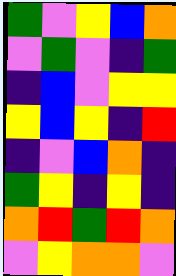[["green", "violet", "yellow", "blue", "orange"], ["violet", "green", "violet", "indigo", "green"], ["indigo", "blue", "violet", "yellow", "yellow"], ["yellow", "blue", "yellow", "indigo", "red"], ["indigo", "violet", "blue", "orange", "indigo"], ["green", "yellow", "indigo", "yellow", "indigo"], ["orange", "red", "green", "red", "orange"], ["violet", "yellow", "orange", "orange", "violet"]]